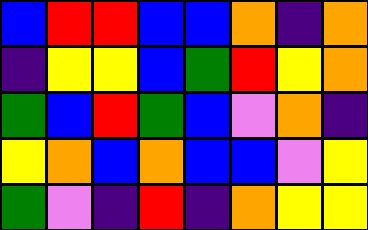[["blue", "red", "red", "blue", "blue", "orange", "indigo", "orange"], ["indigo", "yellow", "yellow", "blue", "green", "red", "yellow", "orange"], ["green", "blue", "red", "green", "blue", "violet", "orange", "indigo"], ["yellow", "orange", "blue", "orange", "blue", "blue", "violet", "yellow"], ["green", "violet", "indigo", "red", "indigo", "orange", "yellow", "yellow"]]